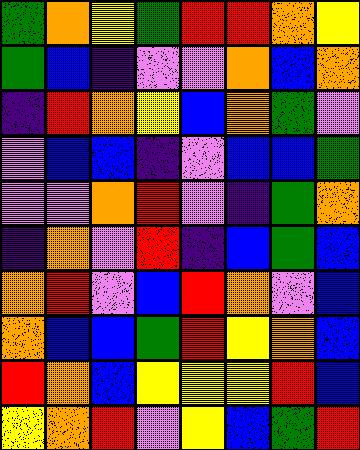[["green", "orange", "yellow", "green", "red", "red", "orange", "yellow"], ["green", "blue", "indigo", "violet", "violet", "orange", "blue", "orange"], ["indigo", "red", "orange", "yellow", "blue", "orange", "green", "violet"], ["violet", "blue", "blue", "indigo", "violet", "blue", "blue", "green"], ["violet", "violet", "orange", "red", "violet", "indigo", "green", "orange"], ["indigo", "orange", "violet", "red", "indigo", "blue", "green", "blue"], ["orange", "red", "violet", "blue", "red", "orange", "violet", "blue"], ["orange", "blue", "blue", "green", "red", "yellow", "orange", "blue"], ["red", "orange", "blue", "yellow", "yellow", "yellow", "red", "blue"], ["yellow", "orange", "red", "violet", "yellow", "blue", "green", "red"]]